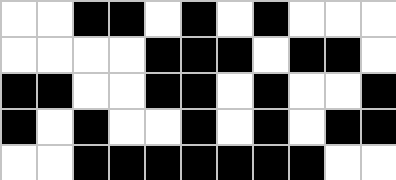[["white", "white", "black", "black", "white", "black", "white", "black", "white", "white", "white"], ["white", "white", "white", "white", "black", "black", "black", "white", "black", "black", "white"], ["black", "black", "white", "white", "black", "black", "white", "black", "white", "white", "black"], ["black", "white", "black", "white", "white", "black", "white", "black", "white", "black", "black"], ["white", "white", "black", "black", "black", "black", "black", "black", "black", "white", "white"]]